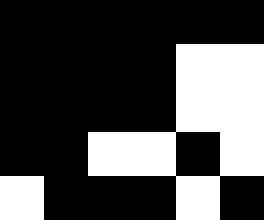[["black", "black", "black", "black", "black", "black"], ["black", "black", "black", "black", "white", "white"], ["black", "black", "black", "black", "white", "white"], ["black", "black", "white", "white", "black", "white"], ["white", "black", "black", "black", "white", "black"]]